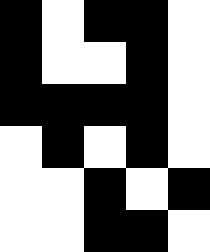[["black", "white", "black", "black", "white"], ["black", "white", "white", "black", "white"], ["black", "black", "black", "black", "white"], ["white", "black", "white", "black", "white"], ["white", "white", "black", "white", "black"], ["white", "white", "black", "black", "white"]]